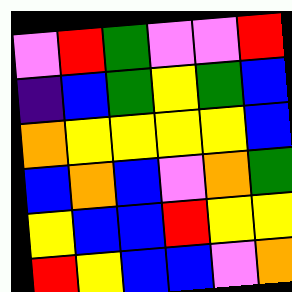[["violet", "red", "green", "violet", "violet", "red"], ["indigo", "blue", "green", "yellow", "green", "blue"], ["orange", "yellow", "yellow", "yellow", "yellow", "blue"], ["blue", "orange", "blue", "violet", "orange", "green"], ["yellow", "blue", "blue", "red", "yellow", "yellow"], ["red", "yellow", "blue", "blue", "violet", "orange"]]